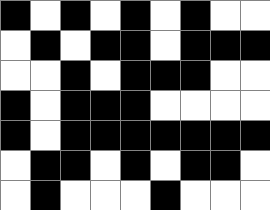[["black", "white", "black", "white", "black", "white", "black", "white", "white"], ["white", "black", "white", "black", "black", "white", "black", "black", "black"], ["white", "white", "black", "white", "black", "black", "black", "white", "white"], ["black", "white", "black", "black", "black", "white", "white", "white", "white"], ["black", "white", "black", "black", "black", "black", "black", "black", "black"], ["white", "black", "black", "white", "black", "white", "black", "black", "white"], ["white", "black", "white", "white", "white", "black", "white", "white", "white"]]